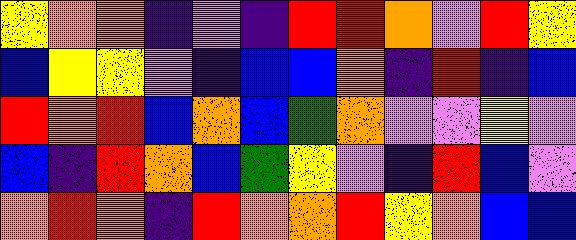[["yellow", "orange", "orange", "indigo", "violet", "indigo", "red", "red", "orange", "violet", "red", "yellow"], ["blue", "yellow", "yellow", "violet", "indigo", "blue", "blue", "orange", "indigo", "red", "indigo", "blue"], ["red", "orange", "red", "blue", "orange", "blue", "green", "orange", "violet", "violet", "yellow", "violet"], ["blue", "indigo", "red", "orange", "blue", "green", "yellow", "violet", "indigo", "red", "blue", "violet"], ["orange", "red", "orange", "indigo", "red", "orange", "orange", "red", "yellow", "orange", "blue", "blue"]]